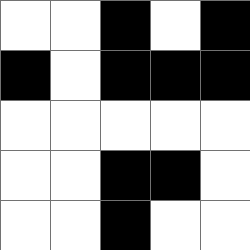[["white", "white", "black", "white", "black"], ["black", "white", "black", "black", "black"], ["white", "white", "white", "white", "white"], ["white", "white", "black", "black", "white"], ["white", "white", "black", "white", "white"]]